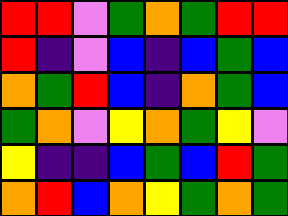[["red", "red", "violet", "green", "orange", "green", "red", "red"], ["red", "indigo", "violet", "blue", "indigo", "blue", "green", "blue"], ["orange", "green", "red", "blue", "indigo", "orange", "green", "blue"], ["green", "orange", "violet", "yellow", "orange", "green", "yellow", "violet"], ["yellow", "indigo", "indigo", "blue", "green", "blue", "red", "green"], ["orange", "red", "blue", "orange", "yellow", "green", "orange", "green"]]